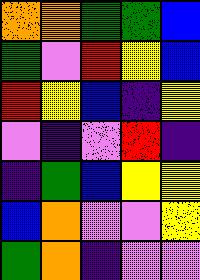[["orange", "orange", "green", "green", "blue"], ["green", "violet", "red", "yellow", "blue"], ["red", "yellow", "blue", "indigo", "yellow"], ["violet", "indigo", "violet", "red", "indigo"], ["indigo", "green", "blue", "yellow", "yellow"], ["blue", "orange", "violet", "violet", "yellow"], ["green", "orange", "indigo", "violet", "violet"]]